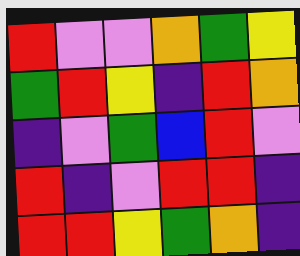[["red", "violet", "violet", "orange", "green", "yellow"], ["green", "red", "yellow", "indigo", "red", "orange"], ["indigo", "violet", "green", "blue", "red", "violet"], ["red", "indigo", "violet", "red", "red", "indigo"], ["red", "red", "yellow", "green", "orange", "indigo"]]